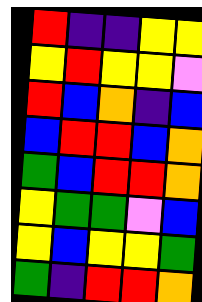[["red", "indigo", "indigo", "yellow", "yellow"], ["yellow", "red", "yellow", "yellow", "violet"], ["red", "blue", "orange", "indigo", "blue"], ["blue", "red", "red", "blue", "orange"], ["green", "blue", "red", "red", "orange"], ["yellow", "green", "green", "violet", "blue"], ["yellow", "blue", "yellow", "yellow", "green"], ["green", "indigo", "red", "red", "orange"]]